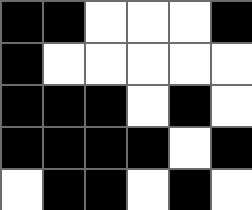[["black", "black", "white", "white", "white", "black"], ["black", "white", "white", "white", "white", "white"], ["black", "black", "black", "white", "black", "white"], ["black", "black", "black", "black", "white", "black"], ["white", "black", "black", "white", "black", "white"]]